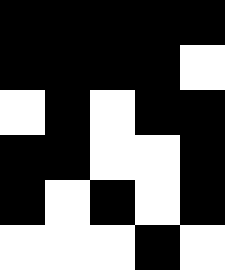[["black", "black", "black", "black", "black"], ["black", "black", "black", "black", "white"], ["white", "black", "white", "black", "black"], ["black", "black", "white", "white", "black"], ["black", "white", "black", "white", "black"], ["white", "white", "white", "black", "white"]]